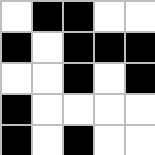[["white", "black", "black", "white", "white"], ["black", "white", "black", "black", "black"], ["white", "white", "black", "white", "black"], ["black", "white", "white", "white", "white"], ["black", "white", "black", "white", "white"]]